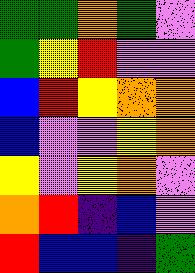[["green", "green", "orange", "green", "violet"], ["green", "yellow", "red", "violet", "violet"], ["blue", "red", "yellow", "orange", "orange"], ["blue", "violet", "violet", "yellow", "orange"], ["yellow", "violet", "yellow", "orange", "violet"], ["orange", "red", "indigo", "blue", "violet"], ["red", "blue", "blue", "indigo", "green"]]